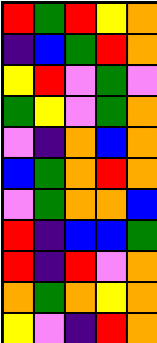[["red", "green", "red", "yellow", "orange"], ["indigo", "blue", "green", "red", "orange"], ["yellow", "red", "violet", "green", "violet"], ["green", "yellow", "violet", "green", "orange"], ["violet", "indigo", "orange", "blue", "orange"], ["blue", "green", "orange", "red", "orange"], ["violet", "green", "orange", "orange", "blue"], ["red", "indigo", "blue", "blue", "green"], ["red", "indigo", "red", "violet", "orange"], ["orange", "green", "orange", "yellow", "orange"], ["yellow", "violet", "indigo", "red", "orange"]]